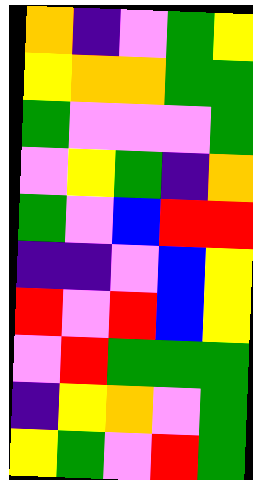[["orange", "indigo", "violet", "green", "yellow"], ["yellow", "orange", "orange", "green", "green"], ["green", "violet", "violet", "violet", "green"], ["violet", "yellow", "green", "indigo", "orange"], ["green", "violet", "blue", "red", "red"], ["indigo", "indigo", "violet", "blue", "yellow"], ["red", "violet", "red", "blue", "yellow"], ["violet", "red", "green", "green", "green"], ["indigo", "yellow", "orange", "violet", "green"], ["yellow", "green", "violet", "red", "green"]]